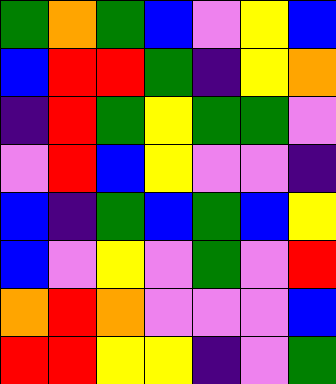[["green", "orange", "green", "blue", "violet", "yellow", "blue"], ["blue", "red", "red", "green", "indigo", "yellow", "orange"], ["indigo", "red", "green", "yellow", "green", "green", "violet"], ["violet", "red", "blue", "yellow", "violet", "violet", "indigo"], ["blue", "indigo", "green", "blue", "green", "blue", "yellow"], ["blue", "violet", "yellow", "violet", "green", "violet", "red"], ["orange", "red", "orange", "violet", "violet", "violet", "blue"], ["red", "red", "yellow", "yellow", "indigo", "violet", "green"]]